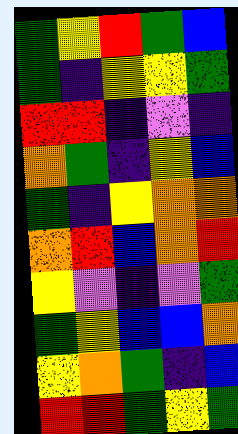[["green", "yellow", "red", "green", "blue"], ["green", "indigo", "yellow", "yellow", "green"], ["red", "red", "indigo", "violet", "indigo"], ["orange", "green", "indigo", "yellow", "blue"], ["green", "indigo", "yellow", "orange", "orange"], ["orange", "red", "blue", "orange", "red"], ["yellow", "violet", "indigo", "violet", "green"], ["green", "yellow", "blue", "blue", "orange"], ["yellow", "orange", "green", "indigo", "blue"], ["red", "red", "green", "yellow", "green"]]